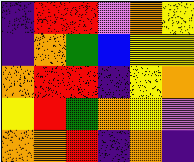[["indigo", "red", "red", "violet", "orange", "yellow"], ["indigo", "orange", "green", "blue", "yellow", "yellow"], ["orange", "red", "red", "indigo", "yellow", "orange"], ["yellow", "red", "green", "orange", "yellow", "violet"], ["orange", "orange", "red", "indigo", "orange", "indigo"]]